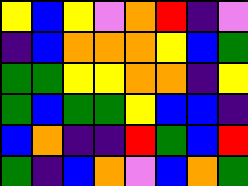[["yellow", "blue", "yellow", "violet", "orange", "red", "indigo", "violet"], ["indigo", "blue", "orange", "orange", "orange", "yellow", "blue", "green"], ["green", "green", "yellow", "yellow", "orange", "orange", "indigo", "yellow"], ["green", "blue", "green", "green", "yellow", "blue", "blue", "indigo"], ["blue", "orange", "indigo", "indigo", "red", "green", "blue", "red"], ["green", "indigo", "blue", "orange", "violet", "blue", "orange", "green"]]